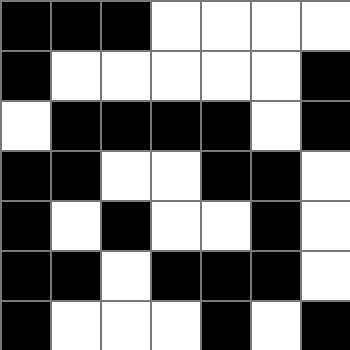[["black", "black", "black", "white", "white", "white", "white"], ["black", "white", "white", "white", "white", "white", "black"], ["white", "black", "black", "black", "black", "white", "black"], ["black", "black", "white", "white", "black", "black", "white"], ["black", "white", "black", "white", "white", "black", "white"], ["black", "black", "white", "black", "black", "black", "white"], ["black", "white", "white", "white", "black", "white", "black"]]